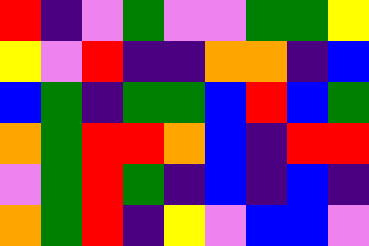[["red", "indigo", "violet", "green", "violet", "violet", "green", "green", "yellow"], ["yellow", "violet", "red", "indigo", "indigo", "orange", "orange", "indigo", "blue"], ["blue", "green", "indigo", "green", "green", "blue", "red", "blue", "green"], ["orange", "green", "red", "red", "orange", "blue", "indigo", "red", "red"], ["violet", "green", "red", "green", "indigo", "blue", "indigo", "blue", "indigo"], ["orange", "green", "red", "indigo", "yellow", "violet", "blue", "blue", "violet"]]